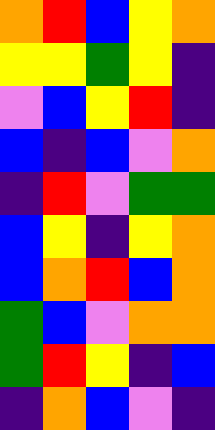[["orange", "red", "blue", "yellow", "orange"], ["yellow", "yellow", "green", "yellow", "indigo"], ["violet", "blue", "yellow", "red", "indigo"], ["blue", "indigo", "blue", "violet", "orange"], ["indigo", "red", "violet", "green", "green"], ["blue", "yellow", "indigo", "yellow", "orange"], ["blue", "orange", "red", "blue", "orange"], ["green", "blue", "violet", "orange", "orange"], ["green", "red", "yellow", "indigo", "blue"], ["indigo", "orange", "blue", "violet", "indigo"]]